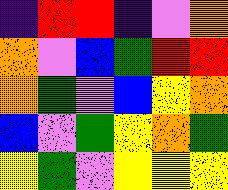[["indigo", "red", "red", "indigo", "violet", "orange"], ["orange", "violet", "blue", "green", "red", "red"], ["orange", "green", "violet", "blue", "yellow", "orange"], ["blue", "violet", "green", "yellow", "orange", "green"], ["yellow", "green", "violet", "yellow", "yellow", "yellow"]]